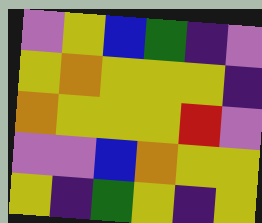[["violet", "yellow", "blue", "green", "indigo", "violet"], ["yellow", "orange", "yellow", "yellow", "yellow", "indigo"], ["orange", "yellow", "yellow", "yellow", "red", "violet"], ["violet", "violet", "blue", "orange", "yellow", "yellow"], ["yellow", "indigo", "green", "yellow", "indigo", "yellow"]]